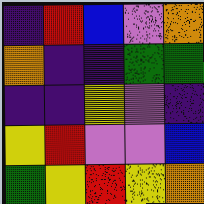[["indigo", "red", "blue", "violet", "orange"], ["orange", "indigo", "indigo", "green", "green"], ["indigo", "indigo", "yellow", "violet", "indigo"], ["yellow", "red", "violet", "violet", "blue"], ["green", "yellow", "red", "yellow", "orange"]]